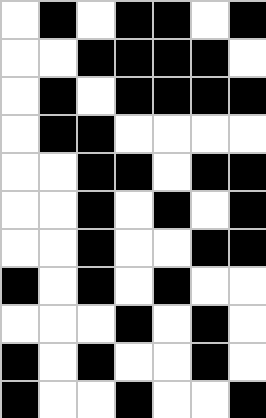[["white", "black", "white", "black", "black", "white", "black"], ["white", "white", "black", "black", "black", "black", "white"], ["white", "black", "white", "black", "black", "black", "black"], ["white", "black", "black", "white", "white", "white", "white"], ["white", "white", "black", "black", "white", "black", "black"], ["white", "white", "black", "white", "black", "white", "black"], ["white", "white", "black", "white", "white", "black", "black"], ["black", "white", "black", "white", "black", "white", "white"], ["white", "white", "white", "black", "white", "black", "white"], ["black", "white", "black", "white", "white", "black", "white"], ["black", "white", "white", "black", "white", "white", "black"]]